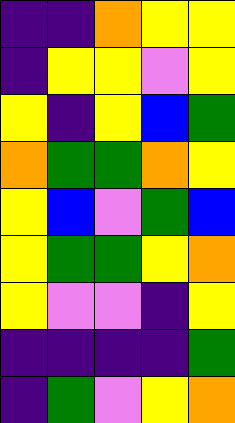[["indigo", "indigo", "orange", "yellow", "yellow"], ["indigo", "yellow", "yellow", "violet", "yellow"], ["yellow", "indigo", "yellow", "blue", "green"], ["orange", "green", "green", "orange", "yellow"], ["yellow", "blue", "violet", "green", "blue"], ["yellow", "green", "green", "yellow", "orange"], ["yellow", "violet", "violet", "indigo", "yellow"], ["indigo", "indigo", "indigo", "indigo", "green"], ["indigo", "green", "violet", "yellow", "orange"]]